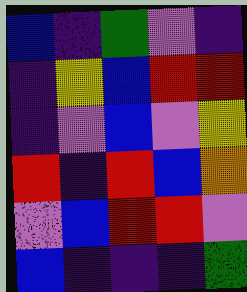[["blue", "indigo", "green", "violet", "indigo"], ["indigo", "yellow", "blue", "red", "red"], ["indigo", "violet", "blue", "violet", "yellow"], ["red", "indigo", "red", "blue", "orange"], ["violet", "blue", "red", "red", "violet"], ["blue", "indigo", "indigo", "indigo", "green"]]